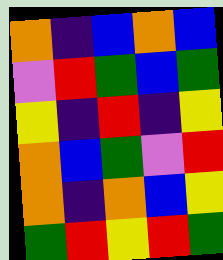[["orange", "indigo", "blue", "orange", "blue"], ["violet", "red", "green", "blue", "green"], ["yellow", "indigo", "red", "indigo", "yellow"], ["orange", "blue", "green", "violet", "red"], ["orange", "indigo", "orange", "blue", "yellow"], ["green", "red", "yellow", "red", "green"]]